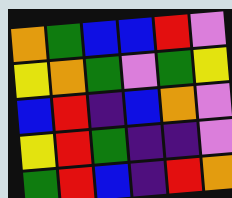[["orange", "green", "blue", "blue", "red", "violet"], ["yellow", "orange", "green", "violet", "green", "yellow"], ["blue", "red", "indigo", "blue", "orange", "violet"], ["yellow", "red", "green", "indigo", "indigo", "violet"], ["green", "red", "blue", "indigo", "red", "orange"]]